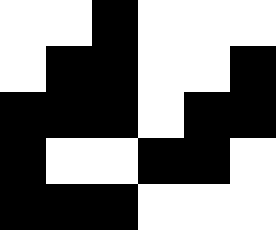[["white", "white", "black", "white", "white", "white"], ["white", "black", "black", "white", "white", "black"], ["black", "black", "black", "white", "black", "black"], ["black", "white", "white", "black", "black", "white"], ["black", "black", "black", "white", "white", "white"]]